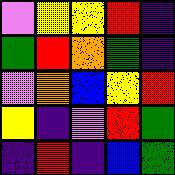[["violet", "yellow", "yellow", "red", "indigo"], ["green", "red", "orange", "green", "indigo"], ["violet", "orange", "blue", "yellow", "red"], ["yellow", "indigo", "violet", "red", "green"], ["indigo", "red", "indigo", "blue", "green"]]